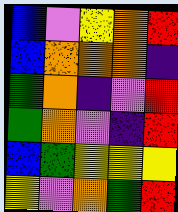[["blue", "violet", "yellow", "orange", "red"], ["blue", "orange", "orange", "orange", "indigo"], ["green", "orange", "indigo", "violet", "red"], ["green", "orange", "violet", "indigo", "red"], ["blue", "green", "yellow", "yellow", "yellow"], ["yellow", "violet", "orange", "green", "red"]]